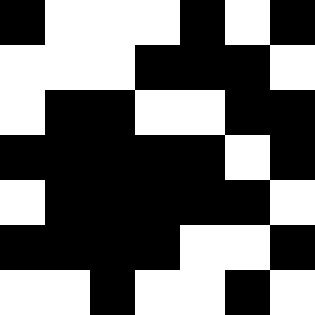[["black", "white", "white", "white", "black", "white", "black"], ["white", "white", "white", "black", "black", "black", "white"], ["white", "black", "black", "white", "white", "black", "black"], ["black", "black", "black", "black", "black", "white", "black"], ["white", "black", "black", "black", "black", "black", "white"], ["black", "black", "black", "black", "white", "white", "black"], ["white", "white", "black", "white", "white", "black", "white"]]